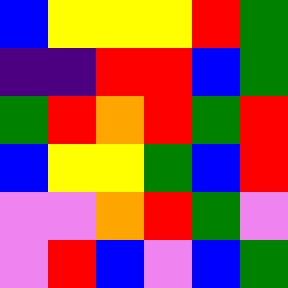[["blue", "yellow", "yellow", "yellow", "red", "green"], ["indigo", "indigo", "red", "red", "blue", "green"], ["green", "red", "orange", "red", "green", "red"], ["blue", "yellow", "yellow", "green", "blue", "red"], ["violet", "violet", "orange", "red", "green", "violet"], ["violet", "red", "blue", "violet", "blue", "green"]]